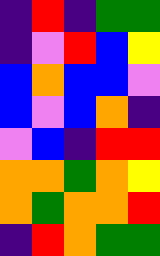[["indigo", "red", "indigo", "green", "green"], ["indigo", "violet", "red", "blue", "yellow"], ["blue", "orange", "blue", "blue", "violet"], ["blue", "violet", "blue", "orange", "indigo"], ["violet", "blue", "indigo", "red", "red"], ["orange", "orange", "green", "orange", "yellow"], ["orange", "green", "orange", "orange", "red"], ["indigo", "red", "orange", "green", "green"]]